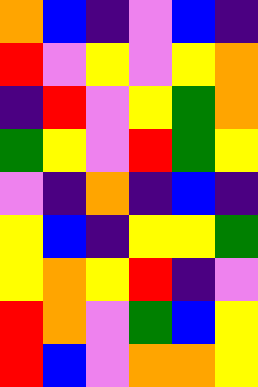[["orange", "blue", "indigo", "violet", "blue", "indigo"], ["red", "violet", "yellow", "violet", "yellow", "orange"], ["indigo", "red", "violet", "yellow", "green", "orange"], ["green", "yellow", "violet", "red", "green", "yellow"], ["violet", "indigo", "orange", "indigo", "blue", "indigo"], ["yellow", "blue", "indigo", "yellow", "yellow", "green"], ["yellow", "orange", "yellow", "red", "indigo", "violet"], ["red", "orange", "violet", "green", "blue", "yellow"], ["red", "blue", "violet", "orange", "orange", "yellow"]]